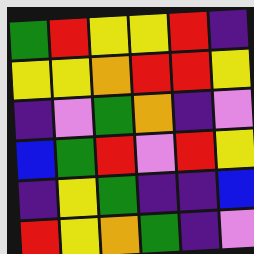[["green", "red", "yellow", "yellow", "red", "indigo"], ["yellow", "yellow", "orange", "red", "red", "yellow"], ["indigo", "violet", "green", "orange", "indigo", "violet"], ["blue", "green", "red", "violet", "red", "yellow"], ["indigo", "yellow", "green", "indigo", "indigo", "blue"], ["red", "yellow", "orange", "green", "indigo", "violet"]]